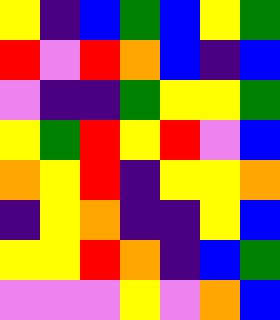[["yellow", "indigo", "blue", "green", "blue", "yellow", "green"], ["red", "violet", "red", "orange", "blue", "indigo", "blue"], ["violet", "indigo", "indigo", "green", "yellow", "yellow", "green"], ["yellow", "green", "red", "yellow", "red", "violet", "blue"], ["orange", "yellow", "red", "indigo", "yellow", "yellow", "orange"], ["indigo", "yellow", "orange", "indigo", "indigo", "yellow", "blue"], ["yellow", "yellow", "red", "orange", "indigo", "blue", "green"], ["violet", "violet", "violet", "yellow", "violet", "orange", "blue"]]